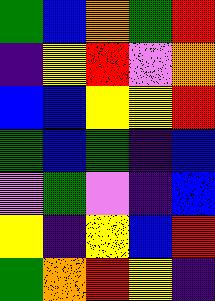[["green", "blue", "orange", "green", "red"], ["indigo", "yellow", "red", "violet", "orange"], ["blue", "blue", "yellow", "yellow", "red"], ["green", "blue", "green", "indigo", "blue"], ["violet", "green", "violet", "indigo", "blue"], ["yellow", "indigo", "yellow", "blue", "red"], ["green", "orange", "red", "yellow", "indigo"]]